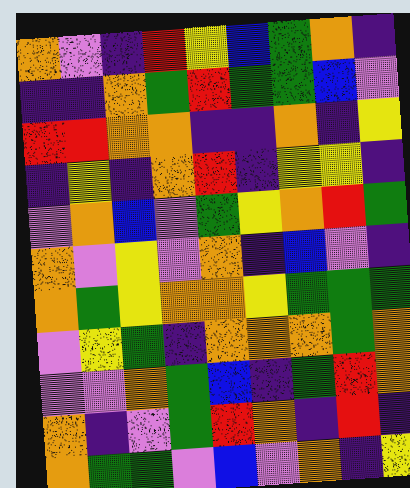[["orange", "violet", "indigo", "red", "yellow", "blue", "green", "orange", "indigo"], ["indigo", "indigo", "orange", "green", "red", "green", "green", "blue", "violet"], ["red", "red", "orange", "orange", "indigo", "indigo", "orange", "indigo", "yellow"], ["indigo", "yellow", "indigo", "orange", "red", "indigo", "yellow", "yellow", "indigo"], ["violet", "orange", "blue", "violet", "green", "yellow", "orange", "red", "green"], ["orange", "violet", "yellow", "violet", "orange", "indigo", "blue", "violet", "indigo"], ["orange", "green", "yellow", "orange", "orange", "yellow", "green", "green", "green"], ["violet", "yellow", "green", "indigo", "orange", "orange", "orange", "green", "orange"], ["violet", "violet", "orange", "green", "blue", "indigo", "green", "red", "orange"], ["orange", "indigo", "violet", "green", "red", "orange", "indigo", "red", "indigo"], ["orange", "green", "green", "violet", "blue", "violet", "orange", "indigo", "yellow"]]